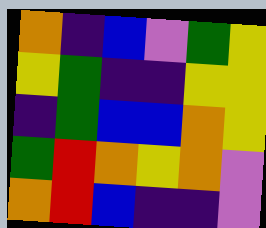[["orange", "indigo", "blue", "violet", "green", "yellow"], ["yellow", "green", "indigo", "indigo", "yellow", "yellow"], ["indigo", "green", "blue", "blue", "orange", "yellow"], ["green", "red", "orange", "yellow", "orange", "violet"], ["orange", "red", "blue", "indigo", "indigo", "violet"]]